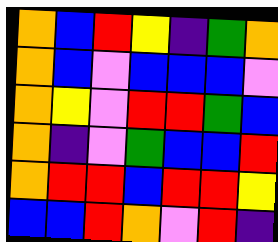[["orange", "blue", "red", "yellow", "indigo", "green", "orange"], ["orange", "blue", "violet", "blue", "blue", "blue", "violet"], ["orange", "yellow", "violet", "red", "red", "green", "blue"], ["orange", "indigo", "violet", "green", "blue", "blue", "red"], ["orange", "red", "red", "blue", "red", "red", "yellow"], ["blue", "blue", "red", "orange", "violet", "red", "indigo"]]